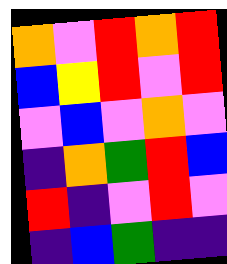[["orange", "violet", "red", "orange", "red"], ["blue", "yellow", "red", "violet", "red"], ["violet", "blue", "violet", "orange", "violet"], ["indigo", "orange", "green", "red", "blue"], ["red", "indigo", "violet", "red", "violet"], ["indigo", "blue", "green", "indigo", "indigo"]]